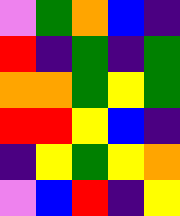[["violet", "green", "orange", "blue", "indigo"], ["red", "indigo", "green", "indigo", "green"], ["orange", "orange", "green", "yellow", "green"], ["red", "red", "yellow", "blue", "indigo"], ["indigo", "yellow", "green", "yellow", "orange"], ["violet", "blue", "red", "indigo", "yellow"]]